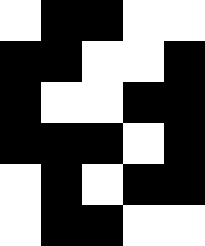[["white", "black", "black", "white", "white"], ["black", "black", "white", "white", "black"], ["black", "white", "white", "black", "black"], ["black", "black", "black", "white", "black"], ["white", "black", "white", "black", "black"], ["white", "black", "black", "white", "white"]]